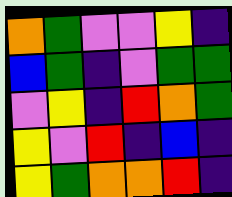[["orange", "green", "violet", "violet", "yellow", "indigo"], ["blue", "green", "indigo", "violet", "green", "green"], ["violet", "yellow", "indigo", "red", "orange", "green"], ["yellow", "violet", "red", "indigo", "blue", "indigo"], ["yellow", "green", "orange", "orange", "red", "indigo"]]